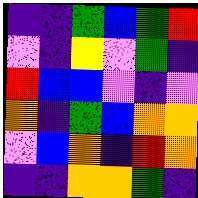[["indigo", "indigo", "green", "blue", "green", "red"], ["violet", "indigo", "yellow", "violet", "green", "indigo"], ["red", "blue", "blue", "violet", "indigo", "violet"], ["orange", "indigo", "green", "blue", "orange", "orange"], ["violet", "blue", "orange", "indigo", "red", "orange"], ["indigo", "indigo", "orange", "orange", "green", "indigo"]]